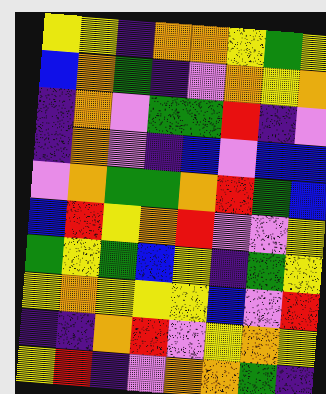[["yellow", "yellow", "indigo", "orange", "orange", "yellow", "green", "yellow"], ["blue", "orange", "green", "indigo", "violet", "orange", "yellow", "orange"], ["indigo", "orange", "violet", "green", "green", "red", "indigo", "violet"], ["indigo", "orange", "violet", "indigo", "blue", "violet", "blue", "blue"], ["violet", "orange", "green", "green", "orange", "red", "green", "blue"], ["blue", "red", "yellow", "orange", "red", "violet", "violet", "yellow"], ["green", "yellow", "green", "blue", "yellow", "indigo", "green", "yellow"], ["yellow", "orange", "yellow", "yellow", "yellow", "blue", "violet", "red"], ["indigo", "indigo", "orange", "red", "violet", "yellow", "orange", "yellow"], ["yellow", "red", "indigo", "violet", "orange", "orange", "green", "indigo"]]